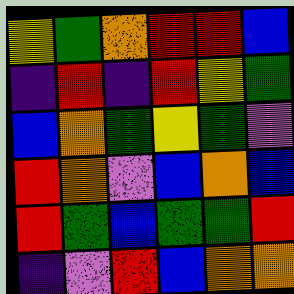[["yellow", "green", "orange", "red", "red", "blue"], ["indigo", "red", "indigo", "red", "yellow", "green"], ["blue", "orange", "green", "yellow", "green", "violet"], ["red", "orange", "violet", "blue", "orange", "blue"], ["red", "green", "blue", "green", "green", "red"], ["indigo", "violet", "red", "blue", "orange", "orange"]]